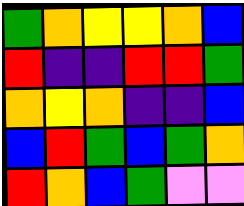[["green", "orange", "yellow", "yellow", "orange", "blue"], ["red", "indigo", "indigo", "red", "red", "green"], ["orange", "yellow", "orange", "indigo", "indigo", "blue"], ["blue", "red", "green", "blue", "green", "orange"], ["red", "orange", "blue", "green", "violet", "violet"]]